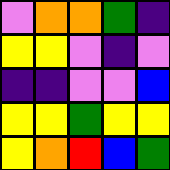[["violet", "orange", "orange", "green", "indigo"], ["yellow", "yellow", "violet", "indigo", "violet"], ["indigo", "indigo", "violet", "violet", "blue"], ["yellow", "yellow", "green", "yellow", "yellow"], ["yellow", "orange", "red", "blue", "green"]]